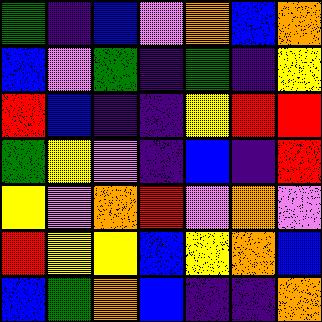[["green", "indigo", "blue", "violet", "orange", "blue", "orange"], ["blue", "violet", "green", "indigo", "green", "indigo", "yellow"], ["red", "blue", "indigo", "indigo", "yellow", "red", "red"], ["green", "yellow", "violet", "indigo", "blue", "indigo", "red"], ["yellow", "violet", "orange", "red", "violet", "orange", "violet"], ["red", "yellow", "yellow", "blue", "yellow", "orange", "blue"], ["blue", "green", "orange", "blue", "indigo", "indigo", "orange"]]